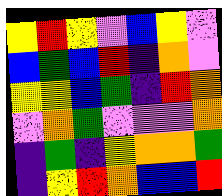[["yellow", "red", "yellow", "violet", "blue", "yellow", "violet"], ["blue", "green", "blue", "red", "indigo", "orange", "violet"], ["yellow", "yellow", "blue", "green", "indigo", "red", "orange"], ["violet", "orange", "green", "violet", "violet", "violet", "orange"], ["indigo", "green", "indigo", "yellow", "orange", "orange", "green"], ["indigo", "yellow", "red", "orange", "blue", "blue", "red"]]